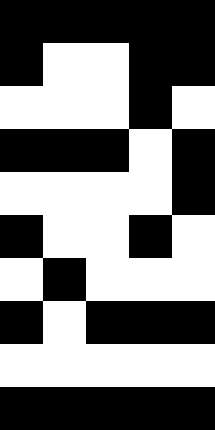[["black", "black", "black", "black", "black"], ["black", "white", "white", "black", "black"], ["white", "white", "white", "black", "white"], ["black", "black", "black", "white", "black"], ["white", "white", "white", "white", "black"], ["black", "white", "white", "black", "white"], ["white", "black", "white", "white", "white"], ["black", "white", "black", "black", "black"], ["white", "white", "white", "white", "white"], ["black", "black", "black", "black", "black"]]